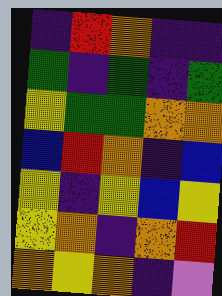[["indigo", "red", "orange", "indigo", "indigo"], ["green", "indigo", "green", "indigo", "green"], ["yellow", "green", "green", "orange", "orange"], ["blue", "red", "orange", "indigo", "blue"], ["yellow", "indigo", "yellow", "blue", "yellow"], ["yellow", "orange", "indigo", "orange", "red"], ["orange", "yellow", "orange", "indigo", "violet"]]